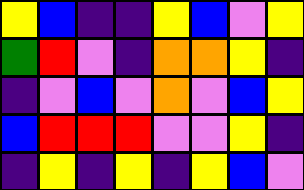[["yellow", "blue", "indigo", "indigo", "yellow", "blue", "violet", "yellow"], ["green", "red", "violet", "indigo", "orange", "orange", "yellow", "indigo"], ["indigo", "violet", "blue", "violet", "orange", "violet", "blue", "yellow"], ["blue", "red", "red", "red", "violet", "violet", "yellow", "indigo"], ["indigo", "yellow", "indigo", "yellow", "indigo", "yellow", "blue", "violet"]]